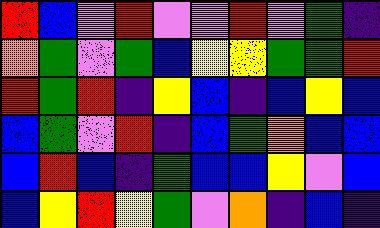[["red", "blue", "violet", "red", "violet", "violet", "red", "violet", "green", "indigo"], ["orange", "green", "violet", "green", "blue", "yellow", "yellow", "green", "green", "red"], ["red", "green", "red", "indigo", "yellow", "blue", "indigo", "blue", "yellow", "blue"], ["blue", "green", "violet", "red", "indigo", "blue", "green", "orange", "blue", "blue"], ["blue", "red", "blue", "indigo", "green", "blue", "blue", "yellow", "violet", "blue"], ["blue", "yellow", "red", "yellow", "green", "violet", "orange", "indigo", "blue", "indigo"]]